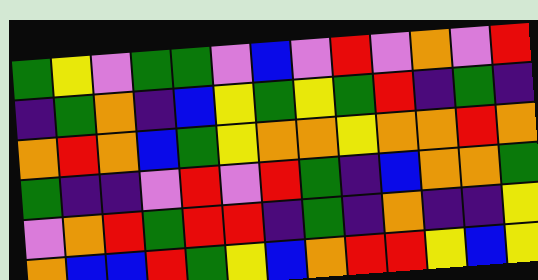[["green", "yellow", "violet", "green", "green", "violet", "blue", "violet", "red", "violet", "orange", "violet", "red"], ["indigo", "green", "orange", "indigo", "blue", "yellow", "green", "yellow", "green", "red", "indigo", "green", "indigo"], ["orange", "red", "orange", "blue", "green", "yellow", "orange", "orange", "yellow", "orange", "orange", "red", "orange"], ["green", "indigo", "indigo", "violet", "red", "violet", "red", "green", "indigo", "blue", "orange", "orange", "green"], ["violet", "orange", "red", "green", "red", "red", "indigo", "green", "indigo", "orange", "indigo", "indigo", "yellow"], ["orange", "blue", "blue", "red", "green", "yellow", "blue", "orange", "red", "red", "yellow", "blue", "yellow"]]